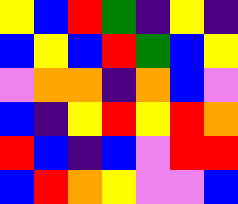[["yellow", "blue", "red", "green", "indigo", "yellow", "indigo"], ["blue", "yellow", "blue", "red", "green", "blue", "yellow"], ["violet", "orange", "orange", "indigo", "orange", "blue", "violet"], ["blue", "indigo", "yellow", "red", "yellow", "red", "orange"], ["red", "blue", "indigo", "blue", "violet", "red", "red"], ["blue", "red", "orange", "yellow", "violet", "violet", "blue"]]